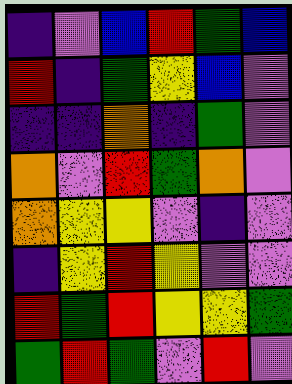[["indigo", "violet", "blue", "red", "green", "blue"], ["red", "indigo", "green", "yellow", "blue", "violet"], ["indigo", "indigo", "orange", "indigo", "green", "violet"], ["orange", "violet", "red", "green", "orange", "violet"], ["orange", "yellow", "yellow", "violet", "indigo", "violet"], ["indigo", "yellow", "red", "yellow", "violet", "violet"], ["red", "green", "red", "yellow", "yellow", "green"], ["green", "red", "green", "violet", "red", "violet"]]